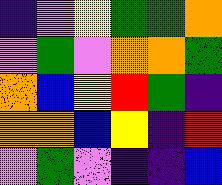[["indigo", "violet", "yellow", "green", "green", "orange"], ["violet", "green", "violet", "orange", "orange", "green"], ["orange", "blue", "yellow", "red", "green", "indigo"], ["orange", "orange", "blue", "yellow", "indigo", "red"], ["violet", "green", "violet", "indigo", "indigo", "blue"]]